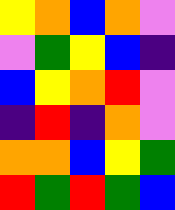[["yellow", "orange", "blue", "orange", "violet"], ["violet", "green", "yellow", "blue", "indigo"], ["blue", "yellow", "orange", "red", "violet"], ["indigo", "red", "indigo", "orange", "violet"], ["orange", "orange", "blue", "yellow", "green"], ["red", "green", "red", "green", "blue"]]